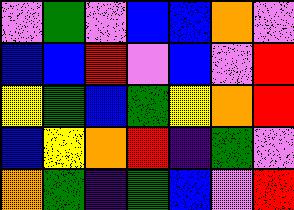[["violet", "green", "violet", "blue", "blue", "orange", "violet"], ["blue", "blue", "red", "violet", "blue", "violet", "red"], ["yellow", "green", "blue", "green", "yellow", "orange", "red"], ["blue", "yellow", "orange", "red", "indigo", "green", "violet"], ["orange", "green", "indigo", "green", "blue", "violet", "red"]]